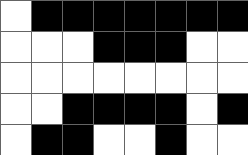[["white", "black", "black", "black", "black", "black", "black", "black"], ["white", "white", "white", "black", "black", "black", "white", "white"], ["white", "white", "white", "white", "white", "white", "white", "white"], ["white", "white", "black", "black", "black", "black", "white", "black"], ["white", "black", "black", "white", "white", "black", "white", "white"]]